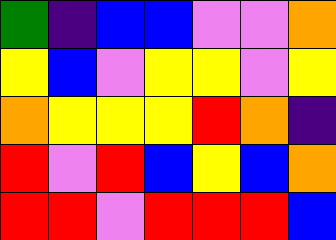[["green", "indigo", "blue", "blue", "violet", "violet", "orange"], ["yellow", "blue", "violet", "yellow", "yellow", "violet", "yellow"], ["orange", "yellow", "yellow", "yellow", "red", "orange", "indigo"], ["red", "violet", "red", "blue", "yellow", "blue", "orange"], ["red", "red", "violet", "red", "red", "red", "blue"]]